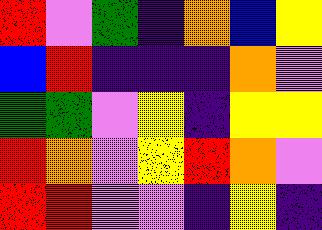[["red", "violet", "green", "indigo", "orange", "blue", "yellow"], ["blue", "red", "indigo", "indigo", "indigo", "orange", "violet"], ["green", "green", "violet", "yellow", "indigo", "yellow", "yellow"], ["red", "orange", "violet", "yellow", "red", "orange", "violet"], ["red", "red", "violet", "violet", "indigo", "yellow", "indigo"]]